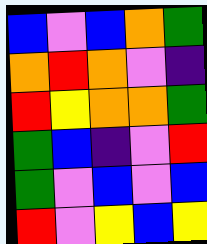[["blue", "violet", "blue", "orange", "green"], ["orange", "red", "orange", "violet", "indigo"], ["red", "yellow", "orange", "orange", "green"], ["green", "blue", "indigo", "violet", "red"], ["green", "violet", "blue", "violet", "blue"], ["red", "violet", "yellow", "blue", "yellow"]]